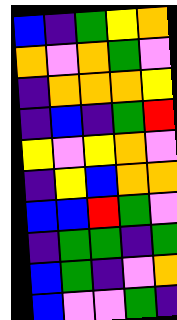[["blue", "indigo", "green", "yellow", "orange"], ["orange", "violet", "orange", "green", "violet"], ["indigo", "orange", "orange", "orange", "yellow"], ["indigo", "blue", "indigo", "green", "red"], ["yellow", "violet", "yellow", "orange", "violet"], ["indigo", "yellow", "blue", "orange", "orange"], ["blue", "blue", "red", "green", "violet"], ["indigo", "green", "green", "indigo", "green"], ["blue", "green", "indigo", "violet", "orange"], ["blue", "violet", "violet", "green", "indigo"]]